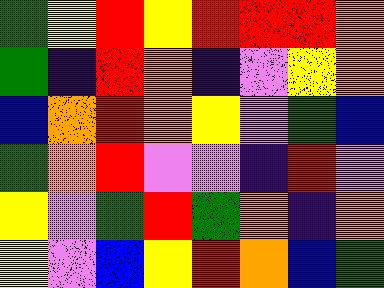[["green", "yellow", "red", "yellow", "red", "red", "red", "orange"], ["green", "indigo", "red", "orange", "indigo", "violet", "yellow", "orange"], ["blue", "orange", "red", "orange", "yellow", "violet", "green", "blue"], ["green", "orange", "red", "violet", "violet", "indigo", "red", "violet"], ["yellow", "violet", "green", "red", "green", "orange", "indigo", "orange"], ["yellow", "violet", "blue", "yellow", "red", "orange", "blue", "green"]]